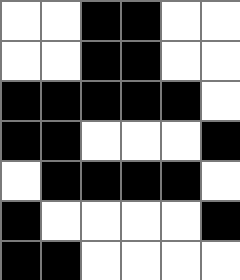[["white", "white", "black", "black", "white", "white"], ["white", "white", "black", "black", "white", "white"], ["black", "black", "black", "black", "black", "white"], ["black", "black", "white", "white", "white", "black"], ["white", "black", "black", "black", "black", "white"], ["black", "white", "white", "white", "white", "black"], ["black", "black", "white", "white", "white", "white"]]